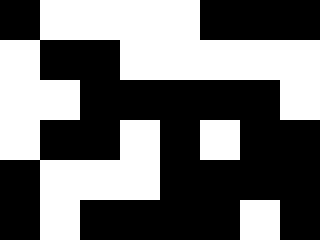[["black", "white", "white", "white", "white", "black", "black", "black"], ["white", "black", "black", "white", "white", "white", "white", "white"], ["white", "white", "black", "black", "black", "black", "black", "white"], ["white", "black", "black", "white", "black", "white", "black", "black"], ["black", "white", "white", "white", "black", "black", "black", "black"], ["black", "white", "black", "black", "black", "black", "white", "black"]]